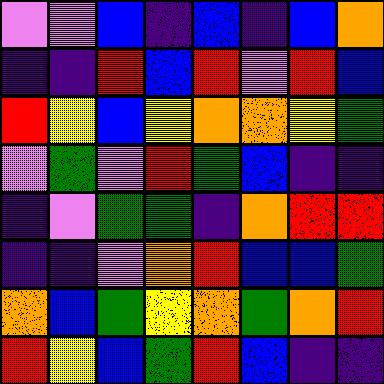[["violet", "violet", "blue", "indigo", "blue", "indigo", "blue", "orange"], ["indigo", "indigo", "red", "blue", "red", "violet", "red", "blue"], ["red", "yellow", "blue", "yellow", "orange", "orange", "yellow", "green"], ["violet", "green", "violet", "red", "green", "blue", "indigo", "indigo"], ["indigo", "violet", "green", "green", "indigo", "orange", "red", "red"], ["indigo", "indigo", "violet", "orange", "red", "blue", "blue", "green"], ["orange", "blue", "green", "yellow", "orange", "green", "orange", "red"], ["red", "yellow", "blue", "green", "red", "blue", "indigo", "indigo"]]